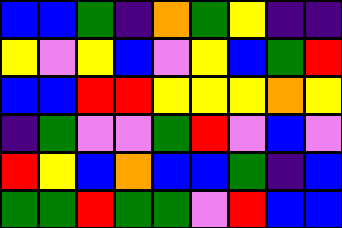[["blue", "blue", "green", "indigo", "orange", "green", "yellow", "indigo", "indigo"], ["yellow", "violet", "yellow", "blue", "violet", "yellow", "blue", "green", "red"], ["blue", "blue", "red", "red", "yellow", "yellow", "yellow", "orange", "yellow"], ["indigo", "green", "violet", "violet", "green", "red", "violet", "blue", "violet"], ["red", "yellow", "blue", "orange", "blue", "blue", "green", "indigo", "blue"], ["green", "green", "red", "green", "green", "violet", "red", "blue", "blue"]]